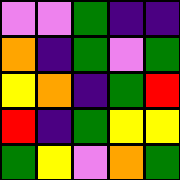[["violet", "violet", "green", "indigo", "indigo"], ["orange", "indigo", "green", "violet", "green"], ["yellow", "orange", "indigo", "green", "red"], ["red", "indigo", "green", "yellow", "yellow"], ["green", "yellow", "violet", "orange", "green"]]